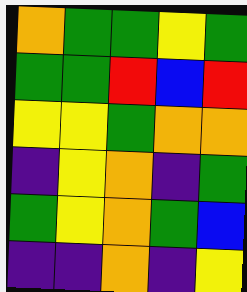[["orange", "green", "green", "yellow", "green"], ["green", "green", "red", "blue", "red"], ["yellow", "yellow", "green", "orange", "orange"], ["indigo", "yellow", "orange", "indigo", "green"], ["green", "yellow", "orange", "green", "blue"], ["indigo", "indigo", "orange", "indigo", "yellow"]]